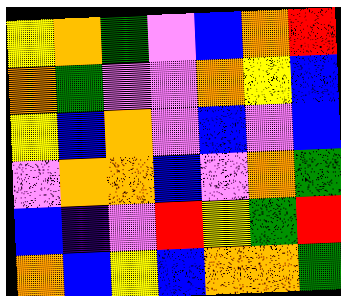[["yellow", "orange", "green", "violet", "blue", "orange", "red"], ["orange", "green", "violet", "violet", "orange", "yellow", "blue"], ["yellow", "blue", "orange", "violet", "blue", "violet", "blue"], ["violet", "orange", "orange", "blue", "violet", "orange", "green"], ["blue", "indigo", "violet", "red", "yellow", "green", "red"], ["orange", "blue", "yellow", "blue", "orange", "orange", "green"]]